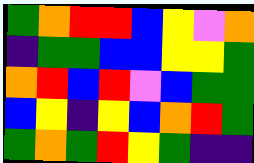[["green", "orange", "red", "red", "blue", "yellow", "violet", "orange"], ["indigo", "green", "green", "blue", "blue", "yellow", "yellow", "green"], ["orange", "red", "blue", "red", "violet", "blue", "green", "green"], ["blue", "yellow", "indigo", "yellow", "blue", "orange", "red", "green"], ["green", "orange", "green", "red", "yellow", "green", "indigo", "indigo"]]